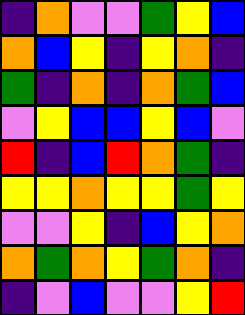[["indigo", "orange", "violet", "violet", "green", "yellow", "blue"], ["orange", "blue", "yellow", "indigo", "yellow", "orange", "indigo"], ["green", "indigo", "orange", "indigo", "orange", "green", "blue"], ["violet", "yellow", "blue", "blue", "yellow", "blue", "violet"], ["red", "indigo", "blue", "red", "orange", "green", "indigo"], ["yellow", "yellow", "orange", "yellow", "yellow", "green", "yellow"], ["violet", "violet", "yellow", "indigo", "blue", "yellow", "orange"], ["orange", "green", "orange", "yellow", "green", "orange", "indigo"], ["indigo", "violet", "blue", "violet", "violet", "yellow", "red"]]